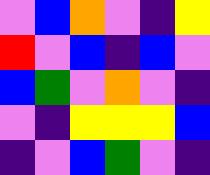[["violet", "blue", "orange", "violet", "indigo", "yellow"], ["red", "violet", "blue", "indigo", "blue", "violet"], ["blue", "green", "violet", "orange", "violet", "indigo"], ["violet", "indigo", "yellow", "yellow", "yellow", "blue"], ["indigo", "violet", "blue", "green", "violet", "indigo"]]